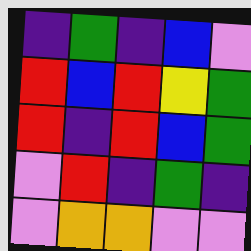[["indigo", "green", "indigo", "blue", "violet"], ["red", "blue", "red", "yellow", "green"], ["red", "indigo", "red", "blue", "green"], ["violet", "red", "indigo", "green", "indigo"], ["violet", "orange", "orange", "violet", "violet"]]